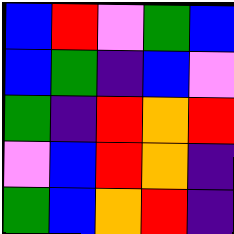[["blue", "red", "violet", "green", "blue"], ["blue", "green", "indigo", "blue", "violet"], ["green", "indigo", "red", "orange", "red"], ["violet", "blue", "red", "orange", "indigo"], ["green", "blue", "orange", "red", "indigo"]]